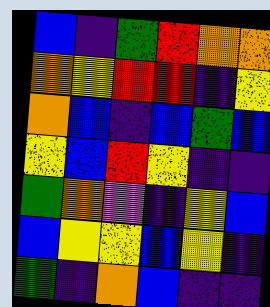[["blue", "indigo", "green", "red", "orange", "orange"], ["orange", "yellow", "red", "red", "indigo", "yellow"], ["orange", "blue", "indigo", "blue", "green", "blue"], ["yellow", "blue", "red", "yellow", "indigo", "indigo"], ["green", "orange", "violet", "indigo", "yellow", "blue"], ["blue", "yellow", "yellow", "blue", "yellow", "indigo"], ["green", "indigo", "orange", "blue", "indigo", "indigo"]]